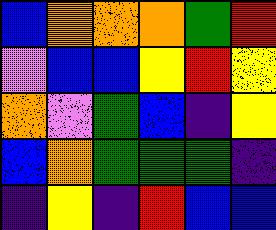[["blue", "orange", "orange", "orange", "green", "red"], ["violet", "blue", "blue", "yellow", "red", "yellow"], ["orange", "violet", "green", "blue", "indigo", "yellow"], ["blue", "orange", "green", "green", "green", "indigo"], ["indigo", "yellow", "indigo", "red", "blue", "blue"]]